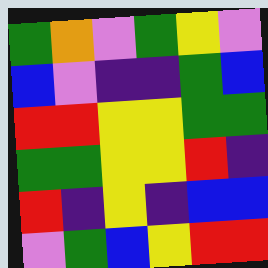[["green", "orange", "violet", "green", "yellow", "violet"], ["blue", "violet", "indigo", "indigo", "green", "blue"], ["red", "red", "yellow", "yellow", "green", "green"], ["green", "green", "yellow", "yellow", "red", "indigo"], ["red", "indigo", "yellow", "indigo", "blue", "blue"], ["violet", "green", "blue", "yellow", "red", "red"]]